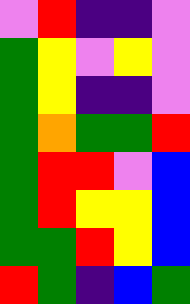[["violet", "red", "indigo", "indigo", "violet"], ["green", "yellow", "violet", "yellow", "violet"], ["green", "yellow", "indigo", "indigo", "violet"], ["green", "orange", "green", "green", "red"], ["green", "red", "red", "violet", "blue"], ["green", "red", "yellow", "yellow", "blue"], ["green", "green", "red", "yellow", "blue"], ["red", "green", "indigo", "blue", "green"]]